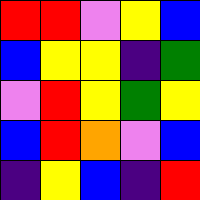[["red", "red", "violet", "yellow", "blue"], ["blue", "yellow", "yellow", "indigo", "green"], ["violet", "red", "yellow", "green", "yellow"], ["blue", "red", "orange", "violet", "blue"], ["indigo", "yellow", "blue", "indigo", "red"]]